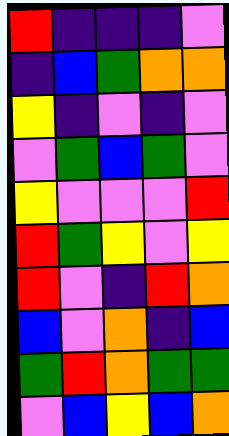[["red", "indigo", "indigo", "indigo", "violet"], ["indigo", "blue", "green", "orange", "orange"], ["yellow", "indigo", "violet", "indigo", "violet"], ["violet", "green", "blue", "green", "violet"], ["yellow", "violet", "violet", "violet", "red"], ["red", "green", "yellow", "violet", "yellow"], ["red", "violet", "indigo", "red", "orange"], ["blue", "violet", "orange", "indigo", "blue"], ["green", "red", "orange", "green", "green"], ["violet", "blue", "yellow", "blue", "orange"]]